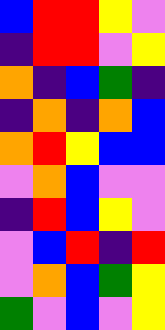[["blue", "red", "red", "yellow", "violet"], ["indigo", "red", "red", "violet", "yellow"], ["orange", "indigo", "blue", "green", "indigo"], ["indigo", "orange", "indigo", "orange", "blue"], ["orange", "red", "yellow", "blue", "blue"], ["violet", "orange", "blue", "violet", "violet"], ["indigo", "red", "blue", "yellow", "violet"], ["violet", "blue", "red", "indigo", "red"], ["violet", "orange", "blue", "green", "yellow"], ["green", "violet", "blue", "violet", "yellow"]]